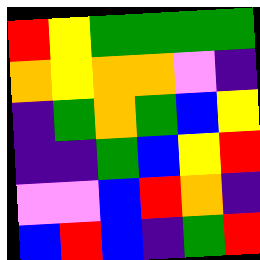[["red", "yellow", "green", "green", "green", "green"], ["orange", "yellow", "orange", "orange", "violet", "indigo"], ["indigo", "green", "orange", "green", "blue", "yellow"], ["indigo", "indigo", "green", "blue", "yellow", "red"], ["violet", "violet", "blue", "red", "orange", "indigo"], ["blue", "red", "blue", "indigo", "green", "red"]]